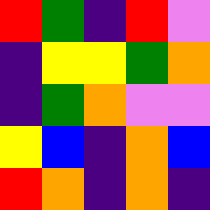[["red", "green", "indigo", "red", "violet"], ["indigo", "yellow", "yellow", "green", "orange"], ["indigo", "green", "orange", "violet", "violet"], ["yellow", "blue", "indigo", "orange", "blue"], ["red", "orange", "indigo", "orange", "indigo"]]